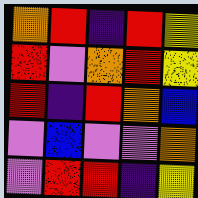[["orange", "red", "indigo", "red", "yellow"], ["red", "violet", "orange", "red", "yellow"], ["red", "indigo", "red", "orange", "blue"], ["violet", "blue", "violet", "violet", "orange"], ["violet", "red", "red", "indigo", "yellow"]]